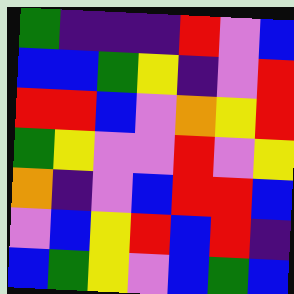[["green", "indigo", "indigo", "indigo", "red", "violet", "blue"], ["blue", "blue", "green", "yellow", "indigo", "violet", "red"], ["red", "red", "blue", "violet", "orange", "yellow", "red"], ["green", "yellow", "violet", "violet", "red", "violet", "yellow"], ["orange", "indigo", "violet", "blue", "red", "red", "blue"], ["violet", "blue", "yellow", "red", "blue", "red", "indigo"], ["blue", "green", "yellow", "violet", "blue", "green", "blue"]]